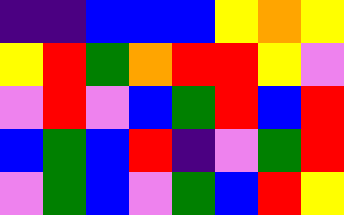[["indigo", "indigo", "blue", "blue", "blue", "yellow", "orange", "yellow"], ["yellow", "red", "green", "orange", "red", "red", "yellow", "violet"], ["violet", "red", "violet", "blue", "green", "red", "blue", "red"], ["blue", "green", "blue", "red", "indigo", "violet", "green", "red"], ["violet", "green", "blue", "violet", "green", "blue", "red", "yellow"]]